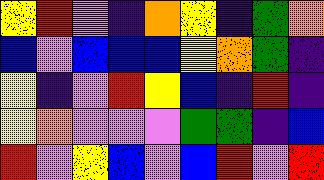[["yellow", "red", "violet", "indigo", "orange", "yellow", "indigo", "green", "orange"], ["blue", "violet", "blue", "blue", "blue", "yellow", "orange", "green", "indigo"], ["yellow", "indigo", "violet", "red", "yellow", "blue", "indigo", "red", "indigo"], ["yellow", "orange", "violet", "violet", "violet", "green", "green", "indigo", "blue"], ["red", "violet", "yellow", "blue", "violet", "blue", "red", "violet", "red"]]